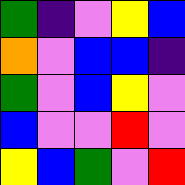[["green", "indigo", "violet", "yellow", "blue"], ["orange", "violet", "blue", "blue", "indigo"], ["green", "violet", "blue", "yellow", "violet"], ["blue", "violet", "violet", "red", "violet"], ["yellow", "blue", "green", "violet", "red"]]